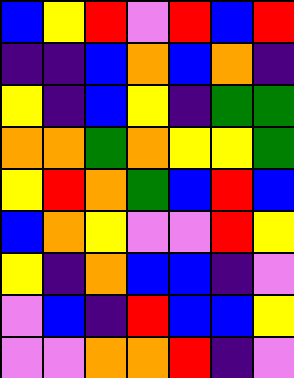[["blue", "yellow", "red", "violet", "red", "blue", "red"], ["indigo", "indigo", "blue", "orange", "blue", "orange", "indigo"], ["yellow", "indigo", "blue", "yellow", "indigo", "green", "green"], ["orange", "orange", "green", "orange", "yellow", "yellow", "green"], ["yellow", "red", "orange", "green", "blue", "red", "blue"], ["blue", "orange", "yellow", "violet", "violet", "red", "yellow"], ["yellow", "indigo", "orange", "blue", "blue", "indigo", "violet"], ["violet", "blue", "indigo", "red", "blue", "blue", "yellow"], ["violet", "violet", "orange", "orange", "red", "indigo", "violet"]]